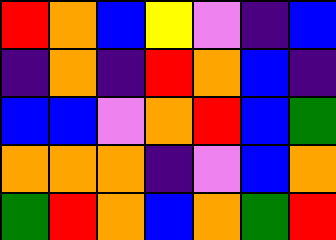[["red", "orange", "blue", "yellow", "violet", "indigo", "blue"], ["indigo", "orange", "indigo", "red", "orange", "blue", "indigo"], ["blue", "blue", "violet", "orange", "red", "blue", "green"], ["orange", "orange", "orange", "indigo", "violet", "blue", "orange"], ["green", "red", "orange", "blue", "orange", "green", "red"]]